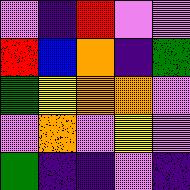[["violet", "indigo", "red", "violet", "violet"], ["red", "blue", "orange", "indigo", "green"], ["green", "yellow", "orange", "orange", "violet"], ["violet", "orange", "violet", "yellow", "violet"], ["green", "indigo", "indigo", "violet", "indigo"]]